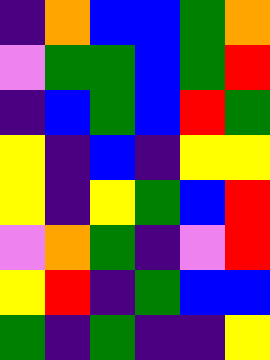[["indigo", "orange", "blue", "blue", "green", "orange"], ["violet", "green", "green", "blue", "green", "red"], ["indigo", "blue", "green", "blue", "red", "green"], ["yellow", "indigo", "blue", "indigo", "yellow", "yellow"], ["yellow", "indigo", "yellow", "green", "blue", "red"], ["violet", "orange", "green", "indigo", "violet", "red"], ["yellow", "red", "indigo", "green", "blue", "blue"], ["green", "indigo", "green", "indigo", "indigo", "yellow"]]